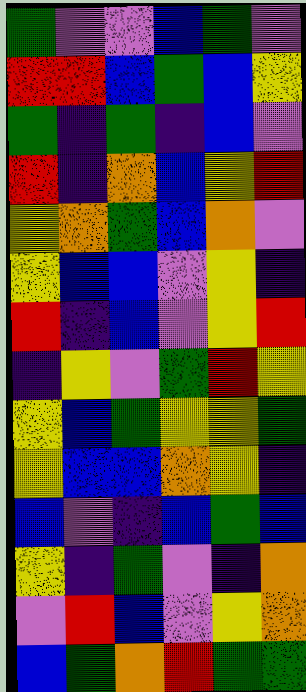[["green", "violet", "violet", "blue", "green", "violet"], ["red", "red", "blue", "green", "blue", "yellow"], ["green", "indigo", "green", "indigo", "blue", "violet"], ["red", "indigo", "orange", "blue", "yellow", "red"], ["yellow", "orange", "green", "blue", "orange", "violet"], ["yellow", "blue", "blue", "violet", "yellow", "indigo"], ["red", "indigo", "blue", "violet", "yellow", "red"], ["indigo", "yellow", "violet", "green", "red", "yellow"], ["yellow", "blue", "green", "yellow", "yellow", "green"], ["yellow", "blue", "blue", "orange", "yellow", "indigo"], ["blue", "violet", "indigo", "blue", "green", "blue"], ["yellow", "indigo", "green", "violet", "indigo", "orange"], ["violet", "red", "blue", "violet", "yellow", "orange"], ["blue", "green", "orange", "red", "green", "green"]]